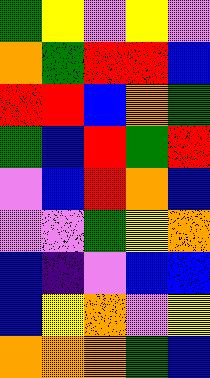[["green", "yellow", "violet", "yellow", "violet"], ["orange", "green", "red", "red", "blue"], ["red", "red", "blue", "orange", "green"], ["green", "blue", "red", "green", "red"], ["violet", "blue", "red", "orange", "blue"], ["violet", "violet", "green", "yellow", "orange"], ["blue", "indigo", "violet", "blue", "blue"], ["blue", "yellow", "orange", "violet", "yellow"], ["orange", "orange", "orange", "green", "blue"]]